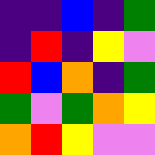[["indigo", "indigo", "blue", "indigo", "green"], ["indigo", "red", "indigo", "yellow", "violet"], ["red", "blue", "orange", "indigo", "green"], ["green", "violet", "green", "orange", "yellow"], ["orange", "red", "yellow", "violet", "violet"]]